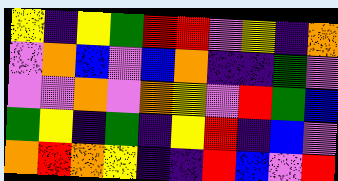[["yellow", "indigo", "yellow", "green", "red", "red", "violet", "yellow", "indigo", "orange"], ["violet", "orange", "blue", "violet", "blue", "orange", "indigo", "indigo", "green", "violet"], ["violet", "violet", "orange", "violet", "orange", "yellow", "violet", "red", "green", "blue"], ["green", "yellow", "indigo", "green", "indigo", "yellow", "red", "indigo", "blue", "violet"], ["orange", "red", "orange", "yellow", "indigo", "indigo", "red", "blue", "violet", "red"]]